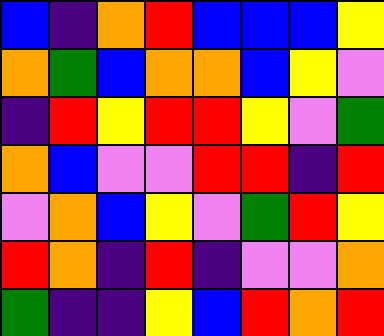[["blue", "indigo", "orange", "red", "blue", "blue", "blue", "yellow"], ["orange", "green", "blue", "orange", "orange", "blue", "yellow", "violet"], ["indigo", "red", "yellow", "red", "red", "yellow", "violet", "green"], ["orange", "blue", "violet", "violet", "red", "red", "indigo", "red"], ["violet", "orange", "blue", "yellow", "violet", "green", "red", "yellow"], ["red", "orange", "indigo", "red", "indigo", "violet", "violet", "orange"], ["green", "indigo", "indigo", "yellow", "blue", "red", "orange", "red"]]